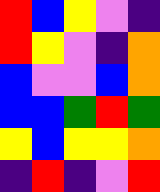[["red", "blue", "yellow", "violet", "indigo"], ["red", "yellow", "violet", "indigo", "orange"], ["blue", "violet", "violet", "blue", "orange"], ["blue", "blue", "green", "red", "green"], ["yellow", "blue", "yellow", "yellow", "orange"], ["indigo", "red", "indigo", "violet", "red"]]